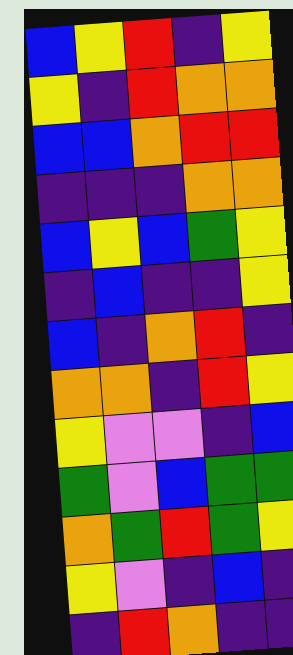[["blue", "yellow", "red", "indigo", "yellow"], ["yellow", "indigo", "red", "orange", "orange"], ["blue", "blue", "orange", "red", "red"], ["indigo", "indigo", "indigo", "orange", "orange"], ["blue", "yellow", "blue", "green", "yellow"], ["indigo", "blue", "indigo", "indigo", "yellow"], ["blue", "indigo", "orange", "red", "indigo"], ["orange", "orange", "indigo", "red", "yellow"], ["yellow", "violet", "violet", "indigo", "blue"], ["green", "violet", "blue", "green", "green"], ["orange", "green", "red", "green", "yellow"], ["yellow", "violet", "indigo", "blue", "indigo"], ["indigo", "red", "orange", "indigo", "indigo"]]